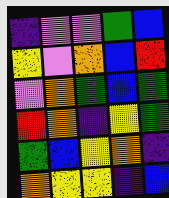[["indigo", "violet", "violet", "green", "blue"], ["yellow", "violet", "orange", "blue", "red"], ["violet", "orange", "green", "blue", "green"], ["red", "orange", "indigo", "yellow", "green"], ["green", "blue", "yellow", "orange", "indigo"], ["orange", "yellow", "yellow", "indigo", "blue"]]